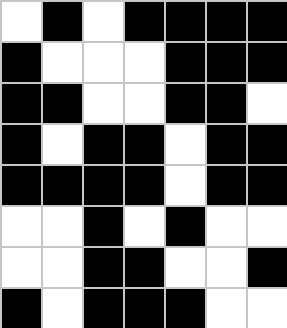[["white", "black", "white", "black", "black", "black", "black"], ["black", "white", "white", "white", "black", "black", "black"], ["black", "black", "white", "white", "black", "black", "white"], ["black", "white", "black", "black", "white", "black", "black"], ["black", "black", "black", "black", "white", "black", "black"], ["white", "white", "black", "white", "black", "white", "white"], ["white", "white", "black", "black", "white", "white", "black"], ["black", "white", "black", "black", "black", "white", "white"]]